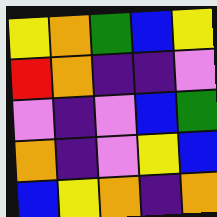[["yellow", "orange", "green", "blue", "yellow"], ["red", "orange", "indigo", "indigo", "violet"], ["violet", "indigo", "violet", "blue", "green"], ["orange", "indigo", "violet", "yellow", "blue"], ["blue", "yellow", "orange", "indigo", "orange"]]